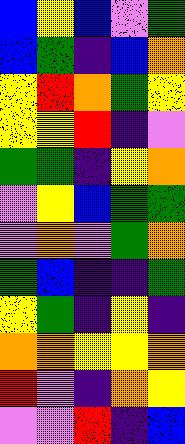[["blue", "yellow", "blue", "violet", "green"], ["blue", "green", "indigo", "blue", "orange"], ["yellow", "red", "orange", "green", "yellow"], ["yellow", "yellow", "red", "indigo", "violet"], ["green", "green", "indigo", "yellow", "orange"], ["violet", "yellow", "blue", "green", "green"], ["violet", "orange", "violet", "green", "orange"], ["green", "blue", "indigo", "indigo", "green"], ["yellow", "green", "indigo", "yellow", "indigo"], ["orange", "orange", "yellow", "yellow", "orange"], ["red", "violet", "indigo", "orange", "yellow"], ["violet", "violet", "red", "indigo", "blue"]]